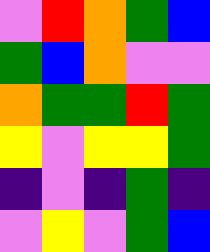[["violet", "red", "orange", "green", "blue"], ["green", "blue", "orange", "violet", "violet"], ["orange", "green", "green", "red", "green"], ["yellow", "violet", "yellow", "yellow", "green"], ["indigo", "violet", "indigo", "green", "indigo"], ["violet", "yellow", "violet", "green", "blue"]]